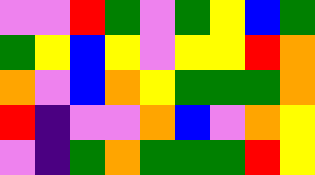[["violet", "violet", "red", "green", "violet", "green", "yellow", "blue", "green"], ["green", "yellow", "blue", "yellow", "violet", "yellow", "yellow", "red", "orange"], ["orange", "violet", "blue", "orange", "yellow", "green", "green", "green", "orange"], ["red", "indigo", "violet", "violet", "orange", "blue", "violet", "orange", "yellow"], ["violet", "indigo", "green", "orange", "green", "green", "green", "red", "yellow"]]